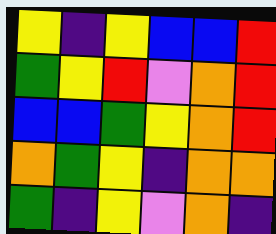[["yellow", "indigo", "yellow", "blue", "blue", "red"], ["green", "yellow", "red", "violet", "orange", "red"], ["blue", "blue", "green", "yellow", "orange", "red"], ["orange", "green", "yellow", "indigo", "orange", "orange"], ["green", "indigo", "yellow", "violet", "orange", "indigo"]]